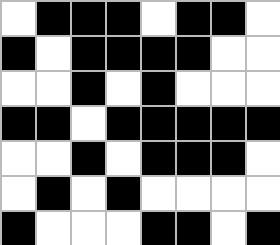[["white", "black", "black", "black", "white", "black", "black", "white"], ["black", "white", "black", "black", "black", "black", "white", "white"], ["white", "white", "black", "white", "black", "white", "white", "white"], ["black", "black", "white", "black", "black", "black", "black", "black"], ["white", "white", "black", "white", "black", "black", "black", "white"], ["white", "black", "white", "black", "white", "white", "white", "white"], ["black", "white", "white", "white", "black", "black", "white", "black"]]